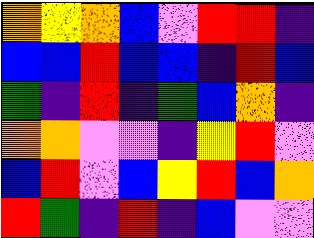[["orange", "yellow", "orange", "blue", "violet", "red", "red", "indigo"], ["blue", "blue", "red", "blue", "blue", "indigo", "red", "blue"], ["green", "indigo", "red", "indigo", "green", "blue", "orange", "indigo"], ["orange", "orange", "violet", "violet", "indigo", "yellow", "red", "violet"], ["blue", "red", "violet", "blue", "yellow", "red", "blue", "orange"], ["red", "green", "indigo", "red", "indigo", "blue", "violet", "violet"]]